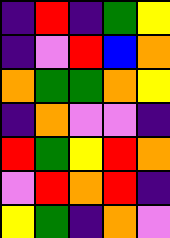[["indigo", "red", "indigo", "green", "yellow"], ["indigo", "violet", "red", "blue", "orange"], ["orange", "green", "green", "orange", "yellow"], ["indigo", "orange", "violet", "violet", "indigo"], ["red", "green", "yellow", "red", "orange"], ["violet", "red", "orange", "red", "indigo"], ["yellow", "green", "indigo", "orange", "violet"]]